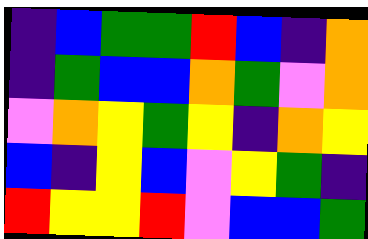[["indigo", "blue", "green", "green", "red", "blue", "indigo", "orange"], ["indigo", "green", "blue", "blue", "orange", "green", "violet", "orange"], ["violet", "orange", "yellow", "green", "yellow", "indigo", "orange", "yellow"], ["blue", "indigo", "yellow", "blue", "violet", "yellow", "green", "indigo"], ["red", "yellow", "yellow", "red", "violet", "blue", "blue", "green"]]